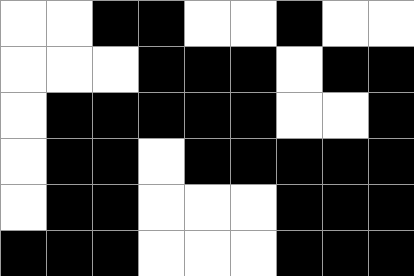[["white", "white", "black", "black", "white", "white", "black", "white", "white"], ["white", "white", "white", "black", "black", "black", "white", "black", "black"], ["white", "black", "black", "black", "black", "black", "white", "white", "black"], ["white", "black", "black", "white", "black", "black", "black", "black", "black"], ["white", "black", "black", "white", "white", "white", "black", "black", "black"], ["black", "black", "black", "white", "white", "white", "black", "black", "black"]]